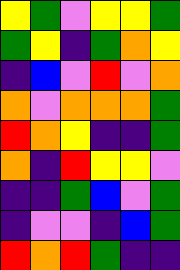[["yellow", "green", "violet", "yellow", "yellow", "green"], ["green", "yellow", "indigo", "green", "orange", "yellow"], ["indigo", "blue", "violet", "red", "violet", "orange"], ["orange", "violet", "orange", "orange", "orange", "green"], ["red", "orange", "yellow", "indigo", "indigo", "green"], ["orange", "indigo", "red", "yellow", "yellow", "violet"], ["indigo", "indigo", "green", "blue", "violet", "green"], ["indigo", "violet", "violet", "indigo", "blue", "green"], ["red", "orange", "red", "green", "indigo", "indigo"]]